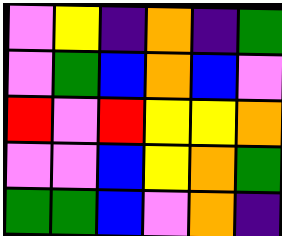[["violet", "yellow", "indigo", "orange", "indigo", "green"], ["violet", "green", "blue", "orange", "blue", "violet"], ["red", "violet", "red", "yellow", "yellow", "orange"], ["violet", "violet", "blue", "yellow", "orange", "green"], ["green", "green", "blue", "violet", "orange", "indigo"]]